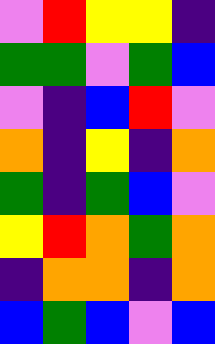[["violet", "red", "yellow", "yellow", "indigo"], ["green", "green", "violet", "green", "blue"], ["violet", "indigo", "blue", "red", "violet"], ["orange", "indigo", "yellow", "indigo", "orange"], ["green", "indigo", "green", "blue", "violet"], ["yellow", "red", "orange", "green", "orange"], ["indigo", "orange", "orange", "indigo", "orange"], ["blue", "green", "blue", "violet", "blue"]]